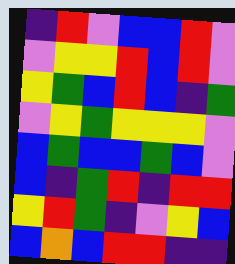[["indigo", "red", "violet", "blue", "blue", "red", "violet"], ["violet", "yellow", "yellow", "red", "blue", "red", "violet"], ["yellow", "green", "blue", "red", "blue", "indigo", "green"], ["violet", "yellow", "green", "yellow", "yellow", "yellow", "violet"], ["blue", "green", "blue", "blue", "green", "blue", "violet"], ["blue", "indigo", "green", "red", "indigo", "red", "red"], ["yellow", "red", "green", "indigo", "violet", "yellow", "blue"], ["blue", "orange", "blue", "red", "red", "indigo", "indigo"]]